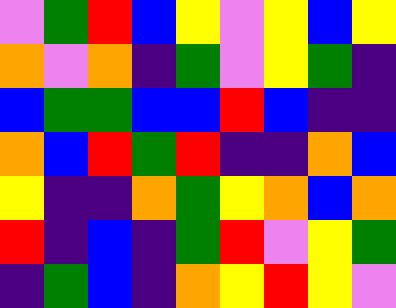[["violet", "green", "red", "blue", "yellow", "violet", "yellow", "blue", "yellow"], ["orange", "violet", "orange", "indigo", "green", "violet", "yellow", "green", "indigo"], ["blue", "green", "green", "blue", "blue", "red", "blue", "indigo", "indigo"], ["orange", "blue", "red", "green", "red", "indigo", "indigo", "orange", "blue"], ["yellow", "indigo", "indigo", "orange", "green", "yellow", "orange", "blue", "orange"], ["red", "indigo", "blue", "indigo", "green", "red", "violet", "yellow", "green"], ["indigo", "green", "blue", "indigo", "orange", "yellow", "red", "yellow", "violet"]]